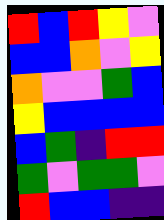[["red", "blue", "red", "yellow", "violet"], ["blue", "blue", "orange", "violet", "yellow"], ["orange", "violet", "violet", "green", "blue"], ["yellow", "blue", "blue", "blue", "blue"], ["blue", "green", "indigo", "red", "red"], ["green", "violet", "green", "green", "violet"], ["red", "blue", "blue", "indigo", "indigo"]]